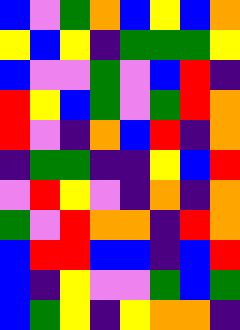[["blue", "violet", "green", "orange", "blue", "yellow", "blue", "orange"], ["yellow", "blue", "yellow", "indigo", "green", "green", "green", "yellow"], ["blue", "violet", "violet", "green", "violet", "blue", "red", "indigo"], ["red", "yellow", "blue", "green", "violet", "green", "red", "orange"], ["red", "violet", "indigo", "orange", "blue", "red", "indigo", "orange"], ["indigo", "green", "green", "indigo", "indigo", "yellow", "blue", "red"], ["violet", "red", "yellow", "violet", "indigo", "orange", "indigo", "orange"], ["green", "violet", "red", "orange", "orange", "indigo", "red", "orange"], ["blue", "red", "red", "blue", "blue", "indigo", "blue", "red"], ["blue", "indigo", "yellow", "violet", "violet", "green", "blue", "green"], ["blue", "green", "yellow", "indigo", "yellow", "orange", "orange", "indigo"]]